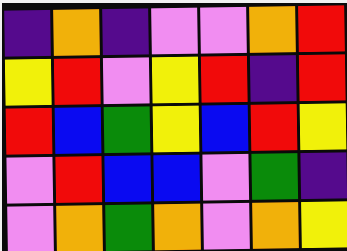[["indigo", "orange", "indigo", "violet", "violet", "orange", "red"], ["yellow", "red", "violet", "yellow", "red", "indigo", "red"], ["red", "blue", "green", "yellow", "blue", "red", "yellow"], ["violet", "red", "blue", "blue", "violet", "green", "indigo"], ["violet", "orange", "green", "orange", "violet", "orange", "yellow"]]